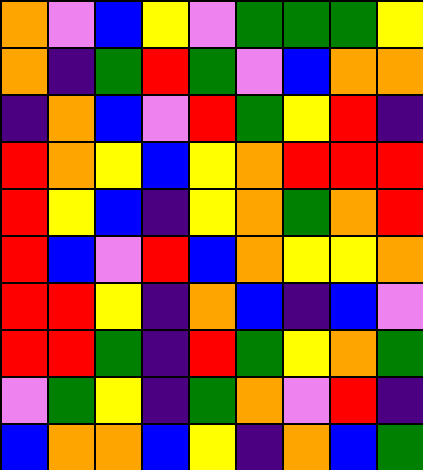[["orange", "violet", "blue", "yellow", "violet", "green", "green", "green", "yellow"], ["orange", "indigo", "green", "red", "green", "violet", "blue", "orange", "orange"], ["indigo", "orange", "blue", "violet", "red", "green", "yellow", "red", "indigo"], ["red", "orange", "yellow", "blue", "yellow", "orange", "red", "red", "red"], ["red", "yellow", "blue", "indigo", "yellow", "orange", "green", "orange", "red"], ["red", "blue", "violet", "red", "blue", "orange", "yellow", "yellow", "orange"], ["red", "red", "yellow", "indigo", "orange", "blue", "indigo", "blue", "violet"], ["red", "red", "green", "indigo", "red", "green", "yellow", "orange", "green"], ["violet", "green", "yellow", "indigo", "green", "orange", "violet", "red", "indigo"], ["blue", "orange", "orange", "blue", "yellow", "indigo", "orange", "blue", "green"]]